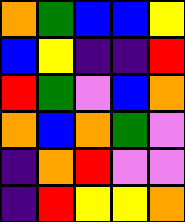[["orange", "green", "blue", "blue", "yellow"], ["blue", "yellow", "indigo", "indigo", "red"], ["red", "green", "violet", "blue", "orange"], ["orange", "blue", "orange", "green", "violet"], ["indigo", "orange", "red", "violet", "violet"], ["indigo", "red", "yellow", "yellow", "orange"]]